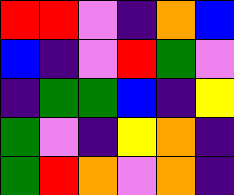[["red", "red", "violet", "indigo", "orange", "blue"], ["blue", "indigo", "violet", "red", "green", "violet"], ["indigo", "green", "green", "blue", "indigo", "yellow"], ["green", "violet", "indigo", "yellow", "orange", "indigo"], ["green", "red", "orange", "violet", "orange", "indigo"]]